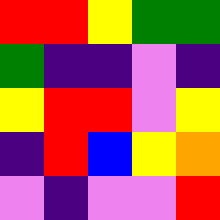[["red", "red", "yellow", "green", "green"], ["green", "indigo", "indigo", "violet", "indigo"], ["yellow", "red", "red", "violet", "yellow"], ["indigo", "red", "blue", "yellow", "orange"], ["violet", "indigo", "violet", "violet", "red"]]